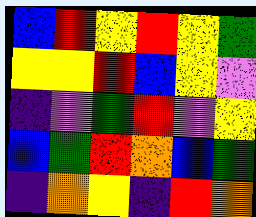[["blue", "red", "yellow", "red", "yellow", "green"], ["yellow", "yellow", "red", "blue", "yellow", "violet"], ["indigo", "violet", "green", "red", "violet", "yellow"], ["blue", "green", "red", "orange", "blue", "green"], ["indigo", "orange", "yellow", "indigo", "red", "orange"]]